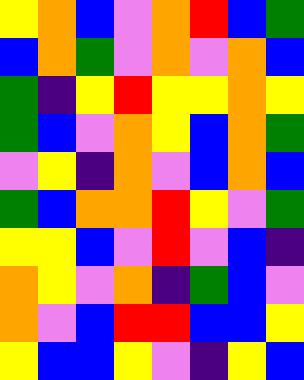[["yellow", "orange", "blue", "violet", "orange", "red", "blue", "green"], ["blue", "orange", "green", "violet", "orange", "violet", "orange", "blue"], ["green", "indigo", "yellow", "red", "yellow", "yellow", "orange", "yellow"], ["green", "blue", "violet", "orange", "yellow", "blue", "orange", "green"], ["violet", "yellow", "indigo", "orange", "violet", "blue", "orange", "blue"], ["green", "blue", "orange", "orange", "red", "yellow", "violet", "green"], ["yellow", "yellow", "blue", "violet", "red", "violet", "blue", "indigo"], ["orange", "yellow", "violet", "orange", "indigo", "green", "blue", "violet"], ["orange", "violet", "blue", "red", "red", "blue", "blue", "yellow"], ["yellow", "blue", "blue", "yellow", "violet", "indigo", "yellow", "blue"]]